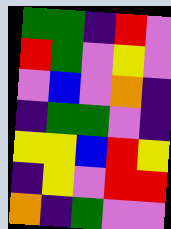[["green", "green", "indigo", "red", "violet"], ["red", "green", "violet", "yellow", "violet"], ["violet", "blue", "violet", "orange", "indigo"], ["indigo", "green", "green", "violet", "indigo"], ["yellow", "yellow", "blue", "red", "yellow"], ["indigo", "yellow", "violet", "red", "red"], ["orange", "indigo", "green", "violet", "violet"]]